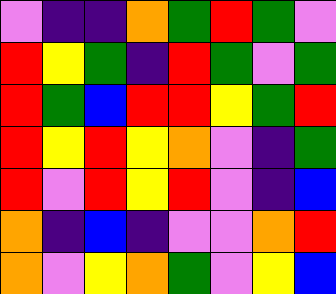[["violet", "indigo", "indigo", "orange", "green", "red", "green", "violet"], ["red", "yellow", "green", "indigo", "red", "green", "violet", "green"], ["red", "green", "blue", "red", "red", "yellow", "green", "red"], ["red", "yellow", "red", "yellow", "orange", "violet", "indigo", "green"], ["red", "violet", "red", "yellow", "red", "violet", "indigo", "blue"], ["orange", "indigo", "blue", "indigo", "violet", "violet", "orange", "red"], ["orange", "violet", "yellow", "orange", "green", "violet", "yellow", "blue"]]